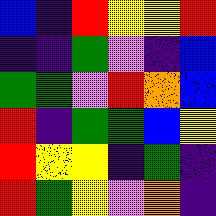[["blue", "indigo", "red", "yellow", "yellow", "red"], ["indigo", "indigo", "green", "violet", "indigo", "blue"], ["green", "green", "violet", "red", "orange", "blue"], ["red", "indigo", "green", "green", "blue", "yellow"], ["red", "yellow", "yellow", "indigo", "green", "indigo"], ["red", "green", "yellow", "violet", "orange", "indigo"]]